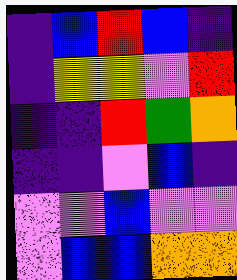[["indigo", "blue", "red", "blue", "indigo"], ["indigo", "yellow", "yellow", "violet", "red"], ["indigo", "indigo", "red", "green", "orange"], ["indigo", "indigo", "violet", "blue", "indigo"], ["violet", "violet", "blue", "violet", "violet"], ["violet", "blue", "blue", "orange", "orange"]]